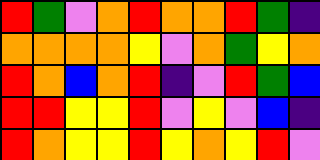[["red", "green", "violet", "orange", "red", "orange", "orange", "red", "green", "indigo"], ["orange", "orange", "orange", "orange", "yellow", "violet", "orange", "green", "yellow", "orange"], ["red", "orange", "blue", "orange", "red", "indigo", "violet", "red", "green", "blue"], ["red", "red", "yellow", "yellow", "red", "violet", "yellow", "violet", "blue", "indigo"], ["red", "orange", "yellow", "yellow", "red", "yellow", "orange", "yellow", "red", "violet"]]